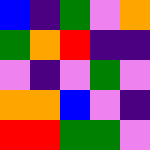[["blue", "indigo", "green", "violet", "orange"], ["green", "orange", "red", "indigo", "indigo"], ["violet", "indigo", "violet", "green", "violet"], ["orange", "orange", "blue", "violet", "indigo"], ["red", "red", "green", "green", "violet"]]